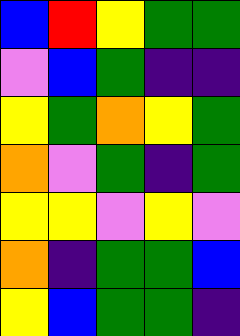[["blue", "red", "yellow", "green", "green"], ["violet", "blue", "green", "indigo", "indigo"], ["yellow", "green", "orange", "yellow", "green"], ["orange", "violet", "green", "indigo", "green"], ["yellow", "yellow", "violet", "yellow", "violet"], ["orange", "indigo", "green", "green", "blue"], ["yellow", "blue", "green", "green", "indigo"]]